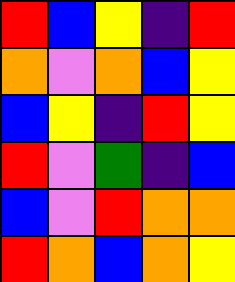[["red", "blue", "yellow", "indigo", "red"], ["orange", "violet", "orange", "blue", "yellow"], ["blue", "yellow", "indigo", "red", "yellow"], ["red", "violet", "green", "indigo", "blue"], ["blue", "violet", "red", "orange", "orange"], ["red", "orange", "blue", "orange", "yellow"]]